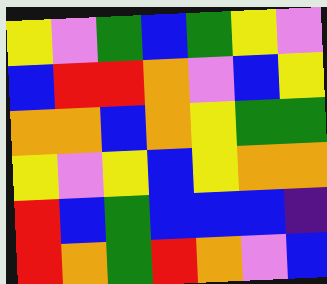[["yellow", "violet", "green", "blue", "green", "yellow", "violet"], ["blue", "red", "red", "orange", "violet", "blue", "yellow"], ["orange", "orange", "blue", "orange", "yellow", "green", "green"], ["yellow", "violet", "yellow", "blue", "yellow", "orange", "orange"], ["red", "blue", "green", "blue", "blue", "blue", "indigo"], ["red", "orange", "green", "red", "orange", "violet", "blue"]]